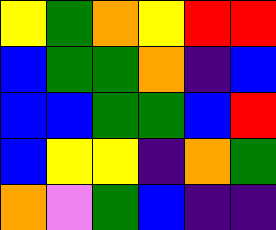[["yellow", "green", "orange", "yellow", "red", "red"], ["blue", "green", "green", "orange", "indigo", "blue"], ["blue", "blue", "green", "green", "blue", "red"], ["blue", "yellow", "yellow", "indigo", "orange", "green"], ["orange", "violet", "green", "blue", "indigo", "indigo"]]